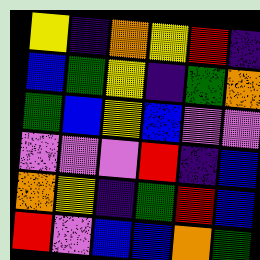[["yellow", "indigo", "orange", "yellow", "red", "indigo"], ["blue", "green", "yellow", "indigo", "green", "orange"], ["green", "blue", "yellow", "blue", "violet", "violet"], ["violet", "violet", "violet", "red", "indigo", "blue"], ["orange", "yellow", "indigo", "green", "red", "blue"], ["red", "violet", "blue", "blue", "orange", "green"]]